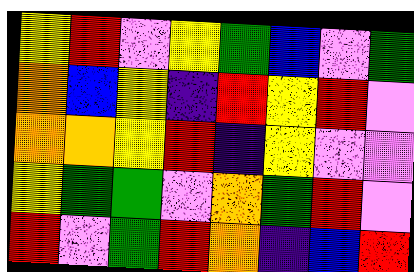[["yellow", "red", "violet", "yellow", "green", "blue", "violet", "green"], ["orange", "blue", "yellow", "indigo", "red", "yellow", "red", "violet"], ["orange", "orange", "yellow", "red", "indigo", "yellow", "violet", "violet"], ["yellow", "green", "green", "violet", "orange", "green", "red", "violet"], ["red", "violet", "green", "red", "orange", "indigo", "blue", "red"]]